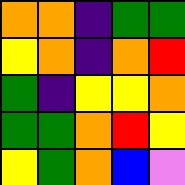[["orange", "orange", "indigo", "green", "green"], ["yellow", "orange", "indigo", "orange", "red"], ["green", "indigo", "yellow", "yellow", "orange"], ["green", "green", "orange", "red", "yellow"], ["yellow", "green", "orange", "blue", "violet"]]